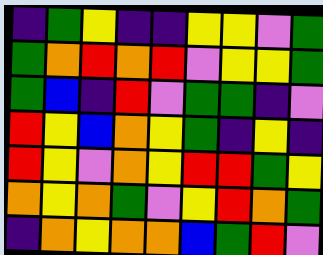[["indigo", "green", "yellow", "indigo", "indigo", "yellow", "yellow", "violet", "green"], ["green", "orange", "red", "orange", "red", "violet", "yellow", "yellow", "green"], ["green", "blue", "indigo", "red", "violet", "green", "green", "indigo", "violet"], ["red", "yellow", "blue", "orange", "yellow", "green", "indigo", "yellow", "indigo"], ["red", "yellow", "violet", "orange", "yellow", "red", "red", "green", "yellow"], ["orange", "yellow", "orange", "green", "violet", "yellow", "red", "orange", "green"], ["indigo", "orange", "yellow", "orange", "orange", "blue", "green", "red", "violet"]]